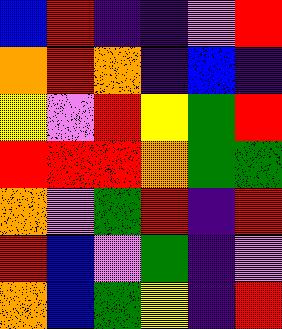[["blue", "red", "indigo", "indigo", "violet", "red"], ["orange", "red", "orange", "indigo", "blue", "indigo"], ["yellow", "violet", "red", "yellow", "green", "red"], ["red", "red", "red", "orange", "green", "green"], ["orange", "violet", "green", "red", "indigo", "red"], ["red", "blue", "violet", "green", "indigo", "violet"], ["orange", "blue", "green", "yellow", "indigo", "red"]]